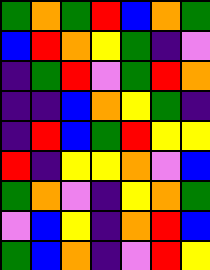[["green", "orange", "green", "red", "blue", "orange", "green"], ["blue", "red", "orange", "yellow", "green", "indigo", "violet"], ["indigo", "green", "red", "violet", "green", "red", "orange"], ["indigo", "indigo", "blue", "orange", "yellow", "green", "indigo"], ["indigo", "red", "blue", "green", "red", "yellow", "yellow"], ["red", "indigo", "yellow", "yellow", "orange", "violet", "blue"], ["green", "orange", "violet", "indigo", "yellow", "orange", "green"], ["violet", "blue", "yellow", "indigo", "orange", "red", "blue"], ["green", "blue", "orange", "indigo", "violet", "red", "yellow"]]